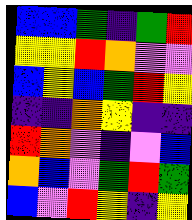[["blue", "blue", "green", "indigo", "green", "red"], ["yellow", "yellow", "red", "orange", "violet", "violet"], ["blue", "yellow", "blue", "green", "red", "yellow"], ["indigo", "indigo", "orange", "yellow", "indigo", "indigo"], ["red", "orange", "violet", "indigo", "violet", "blue"], ["orange", "blue", "violet", "green", "red", "green"], ["blue", "violet", "red", "yellow", "indigo", "yellow"]]